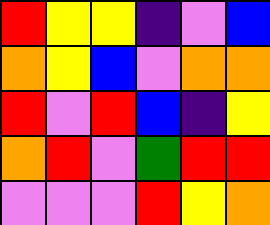[["red", "yellow", "yellow", "indigo", "violet", "blue"], ["orange", "yellow", "blue", "violet", "orange", "orange"], ["red", "violet", "red", "blue", "indigo", "yellow"], ["orange", "red", "violet", "green", "red", "red"], ["violet", "violet", "violet", "red", "yellow", "orange"]]